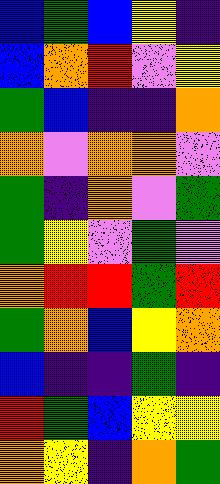[["blue", "green", "blue", "yellow", "indigo"], ["blue", "orange", "red", "violet", "yellow"], ["green", "blue", "indigo", "indigo", "orange"], ["orange", "violet", "orange", "orange", "violet"], ["green", "indigo", "orange", "violet", "green"], ["green", "yellow", "violet", "green", "violet"], ["orange", "red", "red", "green", "red"], ["green", "orange", "blue", "yellow", "orange"], ["blue", "indigo", "indigo", "green", "indigo"], ["red", "green", "blue", "yellow", "yellow"], ["orange", "yellow", "indigo", "orange", "green"]]